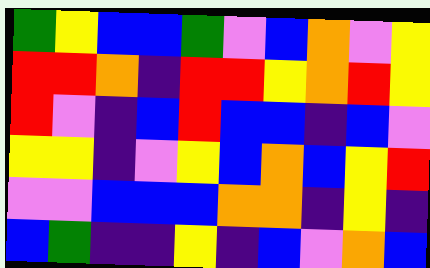[["green", "yellow", "blue", "blue", "green", "violet", "blue", "orange", "violet", "yellow"], ["red", "red", "orange", "indigo", "red", "red", "yellow", "orange", "red", "yellow"], ["red", "violet", "indigo", "blue", "red", "blue", "blue", "indigo", "blue", "violet"], ["yellow", "yellow", "indigo", "violet", "yellow", "blue", "orange", "blue", "yellow", "red"], ["violet", "violet", "blue", "blue", "blue", "orange", "orange", "indigo", "yellow", "indigo"], ["blue", "green", "indigo", "indigo", "yellow", "indigo", "blue", "violet", "orange", "blue"]]